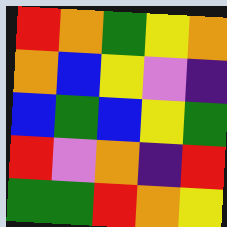[["red", "orange", "green", "yellow", "orange"], ["orange", "blue", "yellow", "violet", "indigo"], ["blue", "green", "blue", "yellow", "green"], ["red", "violet", "orange", "indigo", "red"], ["green", "green", "red", "orange", "yellow"]]